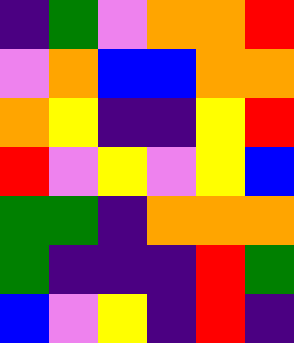[["indigo", "green", "violet", "orange", "orange", "red"], ["violet", "orange", "blue", "blue", "orange", "orange"], ["orange", "yellow", "indigo", "indigo", "yellow", "red"], ["red", "violet", "yellow", "violet", "yellow", "blue"], ["green", "green", "indigo", "orange", "orange", "orange"], ["green", "indigo", "indigo", "indigo", "red", "green"], ["blue", "violet", "yellow", "indigo", "red", "indigo"]]